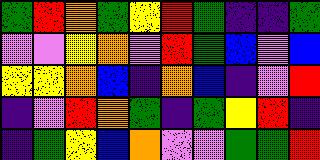[["green", "red", "orange", "green", "yellow", "red", "green", "indigo", "indigo", "green"], ["violet", "violet", "yellow", "orange", "violet", "red", "green", "blue", "violet", "blue"], ["yellow", "yellow", "orange", "blue", "indigo", "orange", "blue", "indigo", "violet", "red"], ["indigo", "violet", "red", "orange", "green", "indigo", "green", "yellow", "red", "indigo"], ["indigo", "green", "yellow", "blue", "orange", "violet", "violet", "green", "green", "red"]]